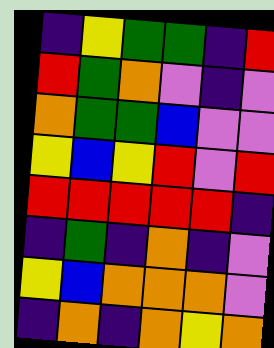[["indigo", "yellow", "green", "green", "indigo", "red"], ["red", "green", "orange", "violet", "indigo", "violet"], ["orange", "green", "green", "blue", "violet", "violet"], ["yellow", "blue", "yellow", "red", "violet", "red"], ["red", "red", "red", "red", "red", "indigo"], ["indigo", "green", "indigo", "orange", "indigo", "violet"], ["yellow", "blue", "orange", "orange", "orange", "violet"], ["indigo", "orange", "indigo", "orange", "yellow", "orange"]]